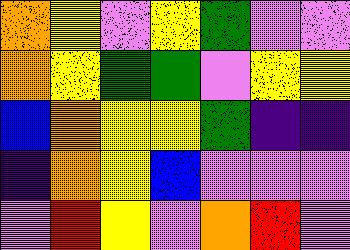[["orange", "yellow", "violet", "yellow", "green", "violet", "violet"], ["orange", "yellow", "green", "green", "violet", "yellow", "yellow"], ["blue", "orange", "yellow", "yellow", "green", "indigo", "indigo"], ["indigo", "orange", "yellow", "blue", "violet", "violet", "violet"], ["violet", "red", "yellow", "violet", "orange", "red", "violet"]]